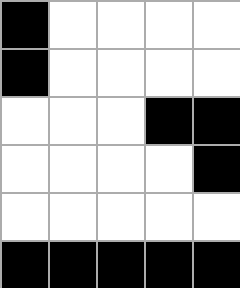[["black", "white", "white", "white", "white"], ["black", "white", "white", "white", "white"], ["white", "white", "white", "black", "black"], ["white", "white", "white", "white", "black"], ["white", "white", "white", "white", "white"], ["black", "black", "black", "black", "black"]]